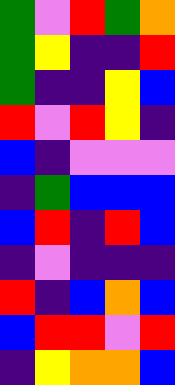[["green", "violet", "red", "green", "orange"], ["green", "yellow", "indigo", "indigo", "red"], ["green", "indigo", "indigo", "yellow", "blue"], ["red", "violet", "red", "yellow", "indigo"], ["blue", "indigo", "violet", "violet", "violet"], ["indigo", "green", "blue", "blue", "blue"], ["blue", "red", "indigo", "red", "blue"], ["indigo", "violet", "indigo", "indigo", "indigo"], ["red", "indigo", "blue", "orange", "blue"], ["blue", "red", "red", "violet", "red"], ["indigo", "yellow", "orange", "orange", "blue"]]